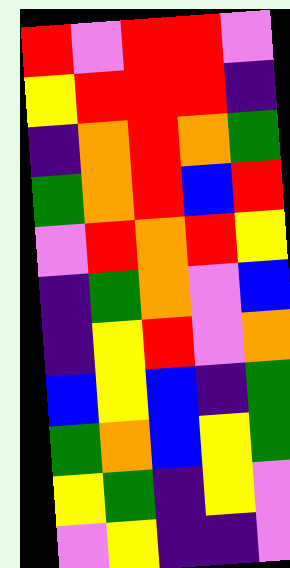[["red", "violet", "red", "red", "violet"], ["yellow", "red", "red", "red", "indigo"], ["indigo", "orange", "red", "orange", "green"], ["green", "orange", "red", "blue", "red"], ["violet", "red", "orange", "red", "yellow"], ["indigo", "green", "orange", "violet", "blue"], ["indigo", "yellow", "red", "violet", "orange"], ["blue", "yellow", "blue", "indigo", "green"], ["green", "orange", "blue", "yellow", "green"], ["yellow", "green", "indigo", "yellow", "violet"], ["violet", "yellow", "indigo", "indigo", "violet"]]